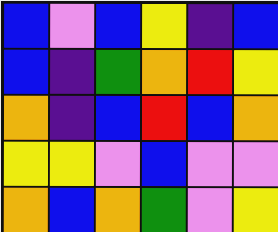[["blue", "violet", "blue", "yellow", "indigo", "blue"], ["blue", "indigo", "green", "orange", "red", "yellow"], ["orange", "indigo", "blue", "red", "blue", "orange"], ["yellow", "yellow", "violet", "blue", "violet", "violet"], ["orange", "blue", "orange", "green", "violet", "yellow"]]